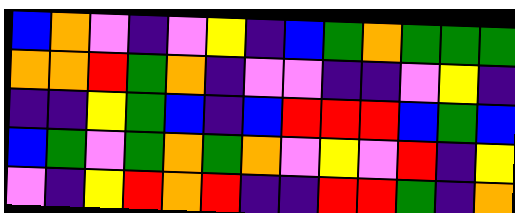[["blue", "orange", "violet", "indigo", "violet", "yellow", "indigo", "blue", "green", "orange", "green", "green", "green"], ["orange", "orange", "red", "green", "orange", "indigo", "violet", "violet", "indigo", "indigo", "violet", "yellow", "indigo"], ["indigo", "indigo", "yellow", "green", "blue", "indigo", "blue", "red", "red", "red", "blue", "green", "blue"], ["blue", "green", "violet", "green", "orange", "green", "orange", "violet", "yellow", "violet", "red", "indigo", "yellow"], ["violet", "indigo", "yellow", "red", "orange", "red", "indigo", "indigo", "red", "red", "green", "indigo", "orange"]]